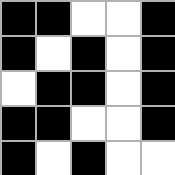[["black", "black", "white", "white", "black"], ["black", "white", "black", "white", "black"], ["white", "black", "black", "white", "black"], ["black", "black", "white", "white", "black"], ["black", "white", "black", "white", "white"]]